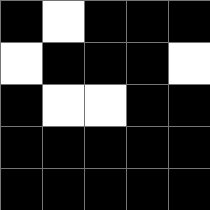[["black", "white", "black", "black", "black"], ["white", "black", "black", "black", "white"], ["black", "white", "white", "black", "black"], ["black", "black", "black", "black", "black"], ["black", "black", "black", "black", "black"]]